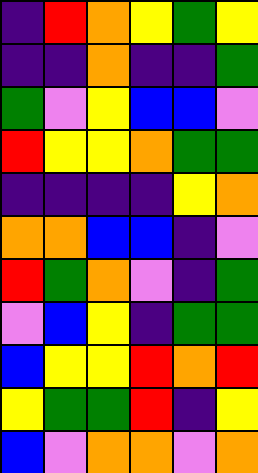[["indigo", "red", "orange", "yellow", "green", "yellow"], ["indigo", "indigo", "orange", "indigo", "indigo", "green"], ["green", "violet", "yellow", "blue", "blue", "violet"], ["red", "yellow", "yellow", "orange", "green", "green"], ["indigo", "indigo", "indigo", "indigo", "yellow", "orange"], ["orange", "orange", "blue", "blue", "indigo", "violet"], ["red", "green", "orange", "violet", "indigo", "green"], ["violet", "blue", "yellow", "indigo", "green", "green"], ["blue", "yellow", "yellow", "red", "orange", "red"], ["yellow", "green", "green", "red", "indigo", "yellow"], ["blue", "violet", "orange", "orange", "violet", "orange"]]